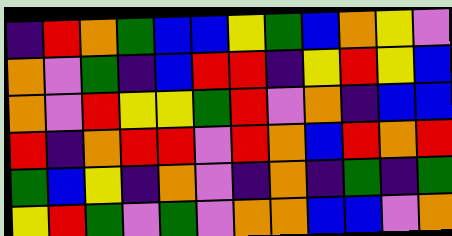[["indigo", "red", "orange", "green", "blue", "blue", "yellow", "green", "blue", "orange", "yellow", "violet"], ["orange", "violet", "green", "indigo", "blue", "red", "red", "indigo", "yellow", "red", "yellow", "blue"], ["orange", "violet", "red", "yellow", "yellow", "green", "red", "violet", "orange", "indigo", "blue", "blue"], ["red", "indigo", "orange", "red", "red", "violet", "red", "orange", "blue", "red", "orange", "red"], ["green", "blue", "yellow", "indigo", "orange", "violet", "indigo", "orange", "indigo", "green", "indigo", "green"], ["yellow", "red", "green", "violet", "green", "violet", "orange", "orange", "blue", "blue", "violet", "orange"]]